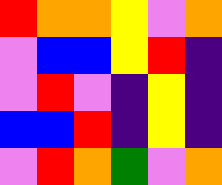[["red", "orange", "orange", "yellow", "violet", "orange"], ["violet", "blue", "blue", "yellow", "red", "indigo"], ["violet", "red", "violet", "indigo", "yellow", "indigo"], ["blue", "blue", "red", "indigo", "yellow", "indigo"], ["violet", "red", "orange", "green", "violet", "orange"]]